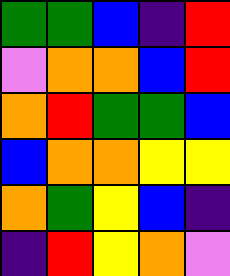[["green", "green", "blue", "indigo", "red"], ["violet", "orange", "orange", "blue", "red"], ["orange", "red", "green", "green", "blue"], ["blue", "orange", "orange", "yellow", "yellow"], ["orange", "green", "yellow", "blue", "indigo"], ["indigo", "red", "yellow", "orange", "violet"]]